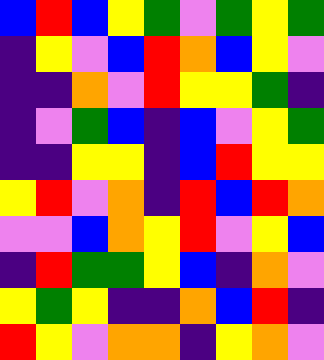[["blue", "red", "blue", "yellow", "green", "violet", "green", "yellow", "green"], ["indigo", "yellow", "violet", "blue", "red", "orange", "blue", "yellow", "violet"], ["indigo", "indigo", "orange", "violet", "red", "yellow", "yellow", "green", "indigo"], ["indigo", "violet", "green", "blue", "indigo", "blue", "violet", "yellow", "green"], ["indigo", "indigo", "yellow", "yellow", "indigo", "blue", "red", "yellow", "yellow"], ["yellow", "red", "violet", "orange", "indigo", "red", "blue", "red", "orange"], ["violet", "violet", "blue", "orange", "yellow", "red", "violet", "yellow", "blue"], ["indigo", "red", "green", "green", "yellow", "blue", "indigo", "orange", "violet"], ["yellow", "green", "yellow", "indigo", "indigo", "orange", "blue", "red", "indigo"], ["red", "yellow", "violet", "orange", "orange", "indigo", "yellow", "orange", "violet"]]